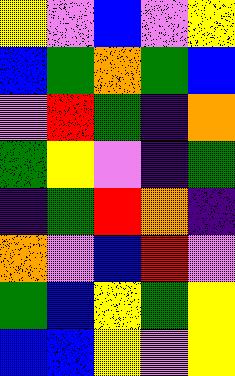[["yellow", "violet", "blue", "violet", "yellow"], ["blue", "green", "orange", "green", "blue"], ["violet", "red", "green", "indigo", "orange"], ["green", "yellow", "violet", "indigo", "green"], ["indigo", "green", "red", "orange", "indigo"], ["orange", "violet", "blue", "red", "violet"], ["green", "blue", "yellow", "green", "yellow"], ["blue", "blue", "yellow", "violet", "yellow"]]